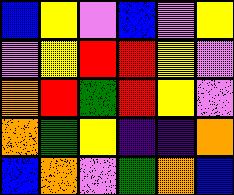[["blue", "yellow", "violet", "blue", "violet", "yellow"], ["violet", "yellow", "red", "red", "yellow", "violet"], ["orange", "red", "green", "red", "yellow", "violet"], ["orange", "green", "yellow", "indigo", "indigo", "orange"], ["blue", "orange", "violet", "green", "orange", "blue"]]